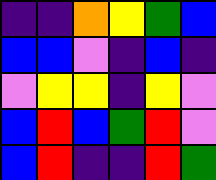[["indigo", "indigo", "orange", "yellow", "green", "blue"], ["blue", "blue", "violet", "indigo", "blue", "indigo"], ["violet", "yellow", "yellow", "indigo", "yellow", "violet"], ["blue", "red", "blue", "green", "red", "violet"], ["blue", "red", "indigo", "indigo", "red", "green"]]